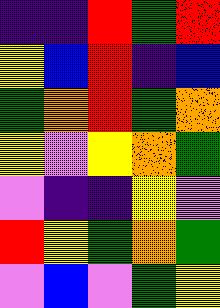[["indigo", "indigo", "red", "green", "red"], ["yellow", "blue", "red", "indigo", "blue"], ["green", "orange", "red", "green", "orange"], ["yellow", "violet", "yellow", "orange", "green"], ["violet", "indigo", "indigo", "yellow", "violet"], ["red", "yellow", "green", "orange", "green"], ["violet", "blue", "violet", "green", "yellow"]]